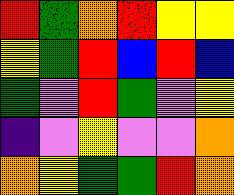[["red", "green", "orange", "red", "yellow", "yellow"], ["yellow", "green", "red", "blue", "red", "blue"], ["green", "violet", "red", "green", "violet", "yellow"], ["indigo", "violet", "yellow", "violet", "violet", "orange"], ["orange", "yellow", "green", "green", "red", "orange"]]